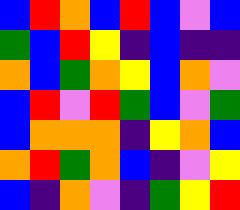[["blue", "red", "orange", "blue", "red", "blue", "violet", "blue"], ["green", "blue", "red", "yellow", "indigo", "blue", "indigo", "indigo"], ["orange", "blue", "green", "orange", "yellow", "blue", "orange", "violet"], ["blue", "red", "violet", "red", "green", "blue", "violet", "green"], ["blue", "orange", "orange", "orange", "indigo", "yellow", "orange", "blue"], ["orange", "red", "green", "orange", "blue", "indigo", "violet", "yellow"], ["blue", "indigo", "orange", "violet", "indigo", "green", "yellow", "red"]]